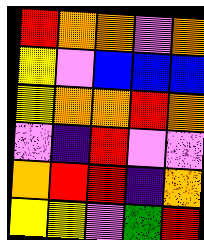[["red", "orange", "orange", "violet", "orange"], ["yellow", "violet", "blue", "blue", "blue"], ["yellow", "orange", "orange", "red", "orange"], ["violet", "indigo", "red", "violet", "violet"], ["orange", "red", "red", "indigo", "orange"], ["yellow", "yellow", "violet", "green", "red"]]